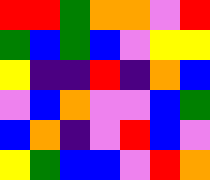[["red", "red", "green", "orange", "orange", "violet", "red"], ["green", "blue", "green", "blue", "violet", "yellow", "yellow"], ["yellow", "indigo", "indigo", "red", "indigo", "orange", "blue"], ["violet", "blue", "orange", "violet", "violet", "blue", "green"], ["blue", "orange", "indigo", "violet", "red", "blue", "violet"], ["yellow", "green", "blue", "blue", "violet", "red", "orange"]]